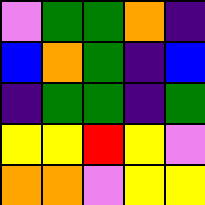[["violet", "green", "green", "orange", "indigo"], ["blue", "orange", "green", "indigo", "blue"], ["indigo", "green", "green", "indigo", "green"], ["yellow", "yellow", "red", "yellow", "violet"], ["orange", "orange", "violet", "yellow", "yellow"]]